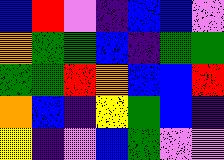[["blue", "red", "violet", "indigo", "blue", "blue", "violet"], ["orange", "green", "green", "blue", "indigo", "green", "green"], ["green", "green", "red", "orange", "blue", "blue", "red"], ["orange", "blue", "indigo", "yellow", "green", "blue", "indigo"], ["yellow", "indigo", "violet", "blue", "green", "violet", "violet"]]